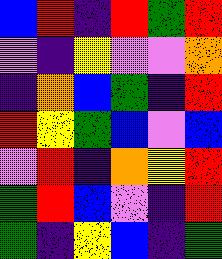[["blue", "red", "indigo", "red", "green", "red"], ["violet", "indigo", "yellow", "violet", "violet", "orange"], ["indigo", "orange", "blue", "green", "indigo", "red"], ["red", "yellow", "green", "blue", "violet", "blue"], ["violet", "red", "indigo", "orange", "yellow", "red"], ["green", "red", "blue", "violet", "indigo", "red"], ["green", "indigo", "yellow", "blue", "indigo", "green"]]